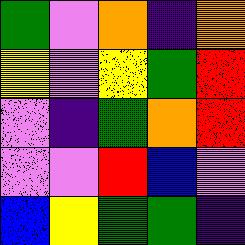[["green", "violet", "orange", "indigo", "orange"], ["yellow", "violet", "yellow", "green", "red"], ["violet", "indigo", "green", "orange", "red"], ["violet", "violet", "red", "blue", "violet"], ["blue", "yellow", "green", "green", "indigo"]]